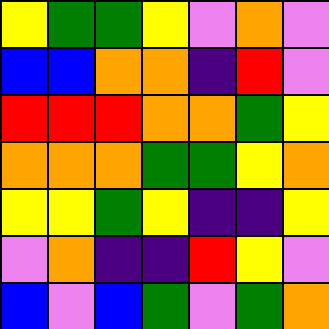[["yellow", "green", "green", "yellow", "violet", "orange", "violet"], ["blue", "blue", "orange", "orange", "indigo", "red", "violet"], ["red", "red", "red", "orange", "orange", "green", "yellow"], ["orange", "orange", "orange", "green", "green", "yellow", "orange"], ["yellow", "yellow", "green", "yellow", "indigo", "indigo", "yellow"], ["violet", "orange", "indigo", "indigo", "red", "yellow", "violet"], ["blue", "violet", "blue", "green", "violet", "green", "orange"]]